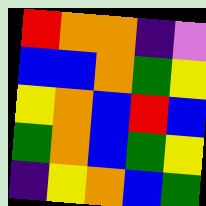[["red", "orange", "orange", "indigo", "violet"], ["blue", "blue", "orange", "green", "yellow"], ["yellow", "orange", "blue", "red", "blue"], ["green", "orange", "blue", "green", "yellow"], ["indigo", "yellow", "orange", "blue", "green"]]